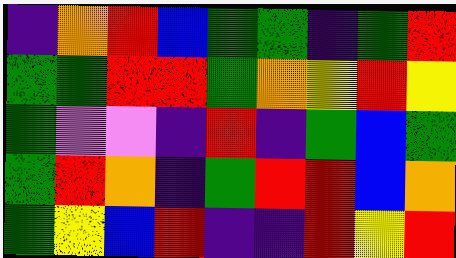[["indigo", "orange", "red", "blue", "green", "green", "indigo", "green", "red"], ["green", "green", "red", "red", "green", "orange", "yellow", "red", "yellow"], ["green", "violet", "violet", "indigo", "red", "indigo", "green", "blue", "green"], ["green", "red", "orange", "indigo", "green", "red", "red", "blue", "orange"], ["green", "yellow", "blue", "red", "indigo", "indigo", "red", "yellow", "red"]]